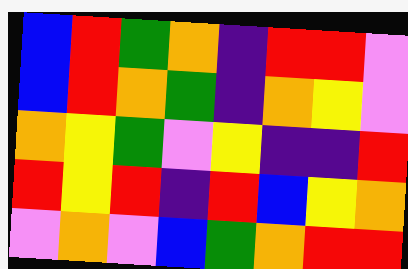[["blue", "red", "green", "orange", "indigo", "red", "red", "violet"], ["blue", "red", "orange", "green", "indigo", "orange", "yellow", "violet"], ["orange", "yellow", "green", "violet", "yellow", "indigo", "indigo", "red"], ["red", "yellow", "red", "indigo", "red", "blue", "yellow", "orange"], ["violet", "orange", "violet", "blue", "green", "orange", "red", "red"]]